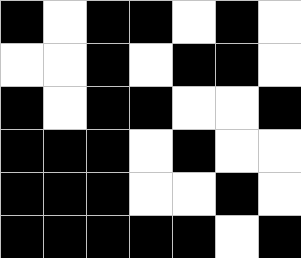[["black", "white", "black", "black", "white", "black", "white"], ["white", "white", "black", "white", "black", "black", "white"], ["black", "white", "black", "black", "white", "white", "black"], ["black", "black", "black", "white", "black", "white", "white"], ["black", "black", "black", "white", "white", "black", "white"], ["black", "black", "black", "black", "black", "white", "black"]]